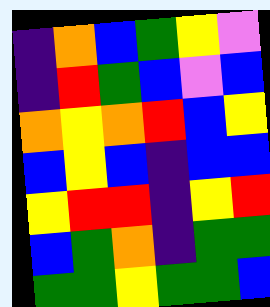[["indigo", "orange", "blue", "green", "yellow", "violet"], ["indigo", "red", "green", "blue", "violet", "blue"], ["orange", "yellow", "orange", "red", "blue", "yellow"], ["blue", "yellow", "blue", "indigo", "blue", "blue"], ["yellow", "red", "red", "indigo", "yellow", "red"], ["blue", "green", "orange", "indigo", "green", "green"], ["green", "green", "yellow", "green", "green", "blue"]]